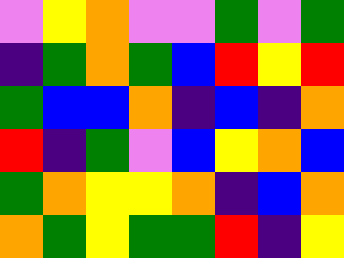[["violet", "yellow", "orange", "violet", "violet", "green", "violet", "green"], ["indigo", "green", "orange", "green", "blue", "red", "yellow", "red"], ["green", "blue", "blue", "orange", "indigo", "blue", "indigo", "orange"], ["red", "indigo", "green", "violet", "blue", "yellow", "orange", "blue"], ["green", "orange", "yellow", "yellow", "orange", "indigo", "blue", "orange"], ["orange", "green", "yellow", "green", "green", "red", "indigo", "yellow"]]